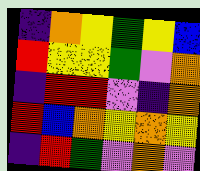[["indigo", "orange", "yellow", "green", "yellow", "blue"], ["red", "yellow", "yellow", "green", "violet", "orange"], ["indigo", "red", "red", "violet", "indigo", "orange"], ["red", "blue", "orange", "yellow", "orange", "yellow"], ["indigo", "red", "green", "violet", "orange", "violet"]]